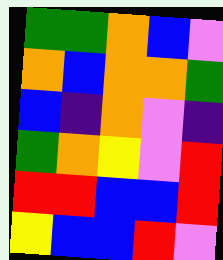[["green", "green", "orange", "blue", "violet"], ["orange", "blue", "orange", "orange", "green"], ["blue", "indigo", "orange", "violet", "indigo"], ["green", "orange", "yellow", "violet", "red"], ["red", "red", "blue", "blue", "red"], ["yellow", "blue", "blue", "red", "violet"]]